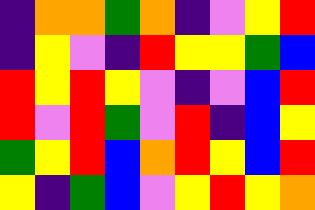[["indigo", "orange", "orange", "green", "orange", "indigo", "violet", "yellow", "red"], ["indigo", "yellow", "violet", "indigo", "red", "yellow", "yellow", "green", "blue"], ["red", "yellow", "red", "yellow", "violet", "indigo", "violet", "blue", "red"], ["red", "violet", "red", "green", "violet", "red", "indigo", "blue", "yellow"], ["green", "yellow", "red", "blue", "orange", "red", "yellow", "blue", "red"], ["yellow", "indigo", "green", "blue", "violet", "yellow", "red", "yellow", "orange"]]